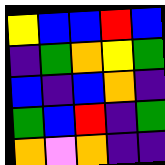[["yellow", "blue", "blue", "red", "blue"], ["indigo", "green", "orange", "yellow", "green"], ["blue", "indigo", "blue", "orange", "indigo"], ["green", "blue", "red", "indigo", "green"], ["orange", "violet", "orange", "indigo", "indigo"]]